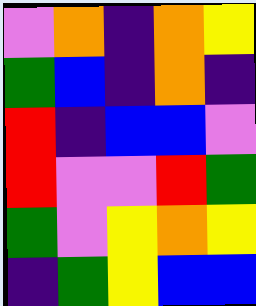[["violet", "orange", "indigo", "orange", "yellow"], ["green", "blue", "indigo", "orange", "indigo"], ["red", "indigo", "blue", "blue", "violet"], ["red", "violet", "violet", "red", "green"], ["green", "violet", "yellow", "orange", "yellow"], ["indigo", "green", "yellow", "blue", "blue"]]